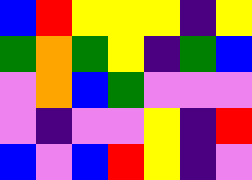[["blue", "red", "yellow", "yellow", "yellow", "indigo", "yellow"], ["green", "orange", "green", "yellow", "indigo", "green", "blue"], ["violet", "orange", "blue", "green", "violet", "violet", "violet"], ["violet", "indigo", "violet", "violet", "yellow", "indigo", "red"], ["blue", "violet", "blue", "red", "yellow", "indigo", "violet"]]